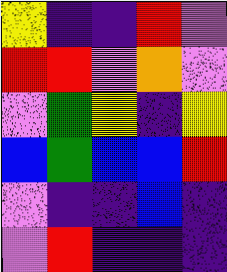[["yellow", "indigo", "indigo", "red", "violet"], ["red", "red", "violet", "orange", "violet"], ["violet", "green", "yellow", "indigo", "yellow"], ["blue", "green", "blue", "blue", "red"], ["violet", "indigo", "indigo", "blue", "indigo"], ["violet", "red", "indigo", "indigo", "indigo"]]